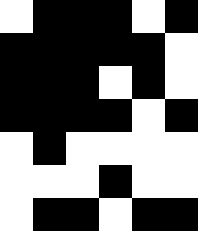[["white", "black", "black", "black", "white", "black"], ["black", "black", "black", "black", "black", "white"], ["black", "black", "black", "white", "black", "white"], ["black", "black", "black", "black", "white", "black"], ["white", "black", "white", "white", "white", "white"], ["white", "white", "white", "black", "white", "white"], ["white", "black", "black", "white", "black", "black"]]